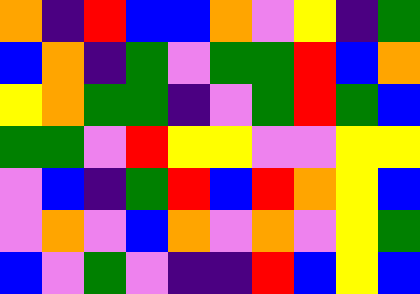[["orange", "indigo", "red", "blue", "blue", "orange", "violet", "yellow", "indigo", "green"], ["blue", "orange", "indigo", "green", "violet", "green", "green", "red", "blue", "orange"], ["yellow", "orange", "green", "green", "indigo", "violet", "green", "red", "green", "blue"], ["green", "green", "violet", "red", "yellow", "yellow", "violet", "violet", "yellow", "yellow"], ["violet", "blue", "indigo", "green", "red", "blue", "red", "orange", "yellow", "blue"], ["violet", "orange", "violet", "blue", "orange", "violet", "orange", "violet", "yellow", "green"], ["blue", "violet", "green", "violet", "indigo", "indigo", "red", "blue", "yellow", "blue"]]